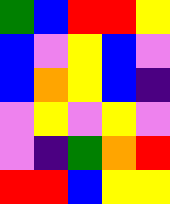[["green", "blue", "red", "red", "yellow"], ["blue", "violet", "yellow", "blue", "violet"], ["blue", "orange", "yellow", "blue", "indigo"], ["violet", "yellow", "violet", "yellow", "violet"], ["violet", "indigo", "green", "orange", "red"], ["red", "red", "blue", "yellow", "yellow"]]